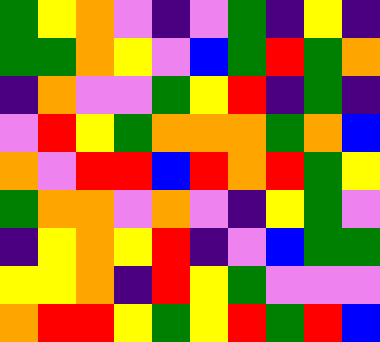[["green", "yellow", "orange", "violet", "indigo", "violet", "green", "indigo", "yellow", "indigo"], ["green", "green", "orange", "yellow", "violet", "blue", "green", "red", "green", "orange"], ["indigo", "orange", "violet", "violet", "green", "yellow", "red", "indigo", "green", "indigo"], ["violet", "red", "yellow", "green", "orange", "orange", "orange", "green", "orange", "blue"], ["orange", "violet", "red", "red", "blue", "red", "orange", "red", "green", "yellow"], ["green", "orange", "orange", "violet", "orange", "violet", "indigo", "yellow", "green", "violet"], ["indigo", "yellow", "orange", "yellow", "red", "indigo", "violet", "blue", "green", "green"], ["yellow", "yellow", "orange", "indigo", "red", "yellow", "green", "violet", "violet", "violet"], ["orange", "red", "red", "yellow", "green", "yellow", "red", "green", "red", "blue"]]